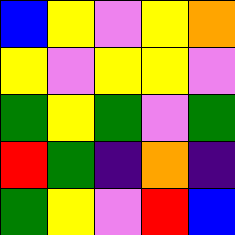[["blue", "yellow", "violet", "yellow", "orange"], ["yellow", "violet", "yellow", "yellow", "violet"], ["green", "yellow", "green", "violet", "green"], ["red", "green", "indigo", "orange", "indigo"], ["green", "yellow", "violet", "red", "blue"]]